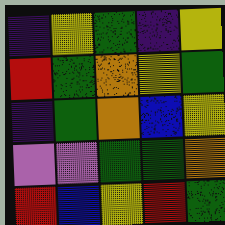[["indigo", "yellow", "green", "indigo", "yellow"], ["red", "green", "orange", "yellow", "green"], ["indigo", "green", "orange", "blue", "yellow"], ["violet", "violet", "green", "green", "orange"], ["red", "blue", "yellow", "red", "green"]]